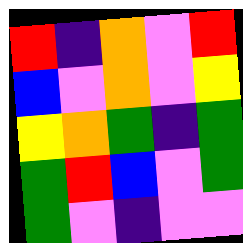[["red", "indigo", "orange", "violet", "red"], ["blue", "violet", "orange", "violet", "yellow"], ["yellow", "orange", "green", "indigo", "green"], ["green", "red", "blue", "violet", "green"], ["green", "violet", "indigo", "violet", "violet"]]